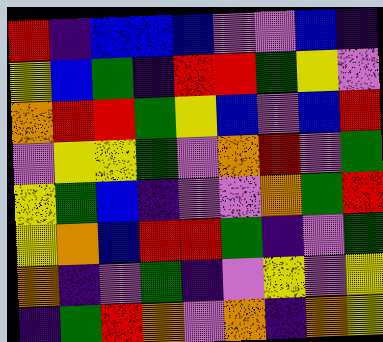[["red", "indigo", "blue", "blue", "blue", "violet", "violet", "blue", "indigo"], ["yellow", "blue", "green", "indigo", "red", "red", "green", "yellow", "violet"], ["orange", "red", "red", "green", "yellow", "blue", "violet", "blue", "red"], ["violet", "yellow", "yellow", "green", "violet", "orange", "red", "violet", "green"], ["yellow", "green", "blue", "indigo", "violet", "violet", "orange", "green", "red"], ["yellow", "orange", "blue", "red", "red", "green", "indigo", "violet", "green"], ["orange", "indigo", "violet", "green", "indigo", "violet", "yellow", "violet", "yellow"], ["indigo", "green", "red", "orange", "violet", "orange", "indigo", "orange", "yellow"]]